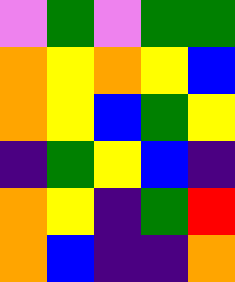[["violet", "green", "violet", "green", "green"], ["orange", "yellow", "orange", "yellow", "blue"], ["orange", "yellow", "blue", "green", "yellow"], ["indigo", "green", "yellow", "blue", "indigo"], ["orange", "yellow", "indigo", "green", "red"], ["orange", "blue", "indigo", "indigo", "orange"]]